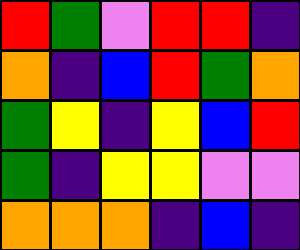[["red", "green", "violet", "red", "red", "indigo"], ["orange", "indigo", "blue", "red", "green", "orange"], ["green", "yellow", "indigo", "yellow", "blue", "red"], ["green", "indigo", "yellow", "yellow", "violet", "violet"], ["orange", "orange", "orange", "indigo", "blue", "indigo"]]